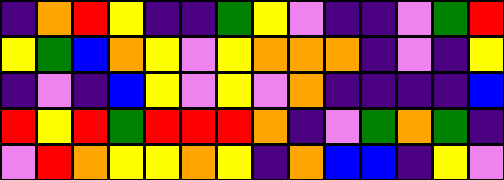[["indigo", "orange", "red", "yellow", "indigo", "indigo", "green", "yellow", "violet", "indigo", "indigo", "violet", "green", "red"], ["yellow", "green", "blue", "orange", "yellow", "violet", "yellow", "orange", "orange", "orange", "indigo", "violet", "indigo", "yellow"], ["indigo", "violet", "indigo", "blue", "yellow", "violet", "yellow", "violet", "orange", "indigo", "indigo", "indigo", "indigo", "blue"], ["red", "yellow", "red", "green", "red", "red", "red", "orange", "indigo", "violet", "green", "orange", "green", "indigo"], ["violet", "red", "orange", "yellow", "yellow", "orange", "yellow", "indigo", "orange", "blue", "blue", "indigo", "yellow", "violet"]]